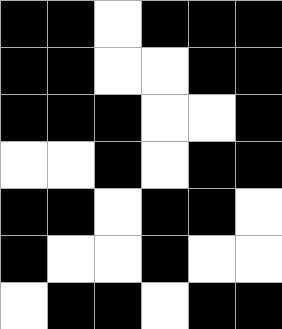[["black", "black", "white", "black", "black", "black"], ["black", "black", "white", "white", "black", "black"], ["black", "black", "black", "white", "white", "black"], ["white", "white", "black", "white", "black", "black"], ["black", "black", "white", "black", "black", "white"], ["black", "white", "white", "black", "white", "white"], ["white", "black", "black", "white", "black", "black"]]